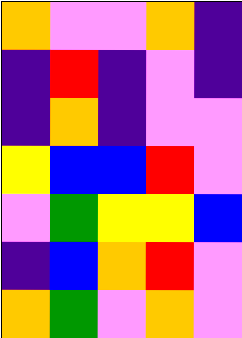[["orange", "violet", "violet", "orange", "indigo"], ["indigo", "red", "indigo", "violet", "indigo"], ["indigo", "orange", "indigo", "violet", "violet"], ["yellow", "blue", "blue", "red", "violet"], ["violet", "green", "yellow", "yellow", "blue"], ["indigo", "blue", "orange", "red", "violet"], ["orange", "green", "violet", "orange", "violet"]]